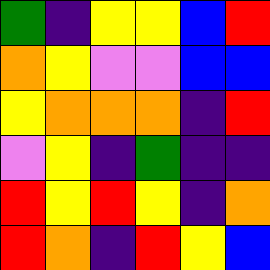[["green", "indigo", "yellow", "yellow", "blue", "red"], ["orange", "yellow", "violet", "violet", "blue", "blue"], ["yellow", "orange", "orange", "orange", "indigo", "red"], ["violet", "yellow", "indigo", "green", "indigo", "indigo"], ["red", "yellow", "red", "yellow", "indigo", "orange"], ["red", "orange", "indigo", "red", "yellow", "blue"]]